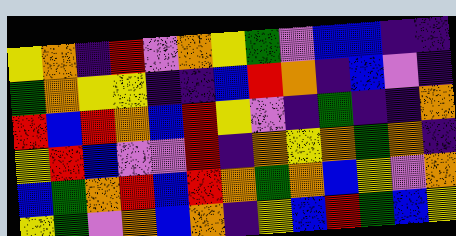[["yellow", "orange", "indigo", "red", "violet", "orange", "yellow", "green", "violet", "blue", "blue", "indigo", "indigo"], ["green", "orange", "yellow", "yellow", "indigo", "indigo", "blue", "red", "orange", "indigo", "blue", "violet", "indigo"], ["red", "blue", "red", "orange", "blue", "red", "yellow", "violet", "indigo", "green", "indigo", "indigo", "orange"], ["yellow", "red", "blue", "violet", "violet", "red", "indigo", "orange", "yellow", "orange", "green", "orange", "indigo"], ["blue", "green", "orange", "red", "blue", "red", "orange", "green", "orange", "blue", "yellow", "violet", "orange"], ["yellow", "green", "violet", "orange", "blue", "orange", "indigo", "yellow", "blue", "red", "green", "blue", "yellow"]]